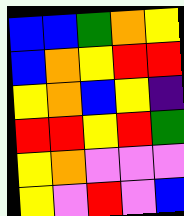[["blue", "blue", "green", "orange", "yellow"], ["blue", "orange", "yellow", "red", "red"], ["yellow", "orange", "blue", "yellow", "indigo"], ["red", "red", "yellow", "red", "green"], ["yellow", "orange", "violet", "violet", "violet"], ["yellow", "violet", "red", "violet", "blue"]]